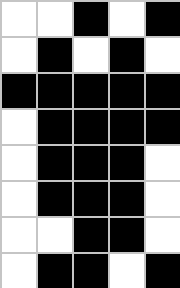[["white", "white", "black", "white", "black"], ["white", "black", "white", "black", "white"], ["black", "black", "black", "black", "black"], ["white", "black", "black", "black", "black"], ["white", "black", "black", "black", "white"], ["white", "black", "black", "black", "white"], ["white", "white", "black", "black", "white"], ["white", "black", "black", "white", "black"]]